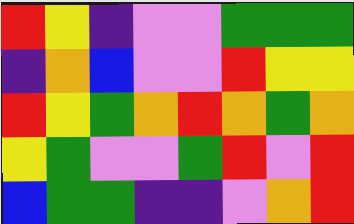[["red", "yellow", "indigo", "violet", "violet", "green", "green", "green"], ["indigo", "orange", "blue", "violet", "violet", "red", "yellow", "yellow"], ["red", "yellow", "green", "orange", "red", "orange", "green", "orange"], ["yellow", "green", "violet", "violet", "green", "red", "violet", "red"], ["blue", "green", "green", "indigo", "indigo", "violet", "orange", "red"]]